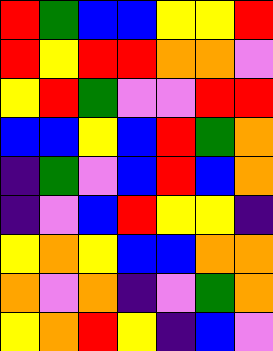[["red", "green", "blue", "blue", "yellow", "yellow", "red"], ["red", "yellow", "red", "red", "orange", "orange", "violet"], ["yellow", "red", "green", "violet", "violet", "red", "red"], ["blue", "blue", "yellow", "blue", "red", "green", "orange"], ["indigo", "green", "violet", "blue", "red", "blue", "orange"], ["indigo", "violet", "blue", "red", "yellow", "yellow", "indigo"], ["yellow", "orange", "yellow", "blue", "blue", "orange", "orange"], ["orange", "violet", "orange", "indigo", "violet", "green", "orange"], ["yellow", "orange", "red", "yellow", "indigo", "blue", "violet"]]